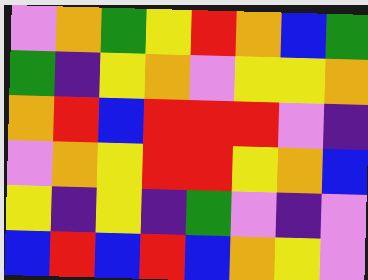[["violet", "orange", "green", "yellow", "red", "orange", "blue", "green"], ["green", "indigo", "yellow", "orange", "violet", "yellow", "yellow", "orange"], ["orange", "red", "blue", "red", "red", "red", "violet", "indigo"], ["violet", "orange", "yellow", "red", "red", "yellow", "orange", "blue"], ["yellow", "indigo", "yellow", "indigo", "green", "violet", "indigo", "violet"], ["blue", "red", "blue", "red", "blue", "orange", "yellow", "violet"]]